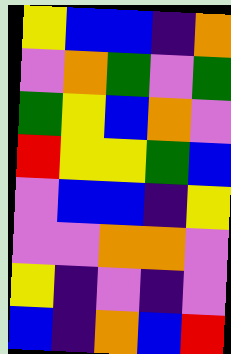[["yellow", "blue", "blue", "indigo", "orange"], ["violet", "orange", "green", "violet", "green"], ["green", "yellow", "blue", "orange", "violet"], ["red", "yellow", "yellow", "green", "blue"], ["violet", "blue", "blue", "indigo", "yellow"], ["violet", "violet", "orange", "orange", "violet"], ["yellow", "indigo", "violet", "indigo", "violet"], ["blue", "indigo", "orange", "blue", "red"]]